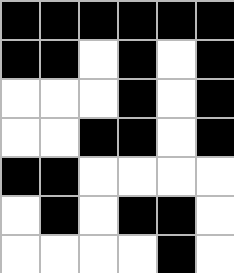[["black", "black", "black", "black", "black", "black"], ["black", "black", "white", "black", "white", "black"], ["white", "white", "white", "black", "white", "black"], ["white", "white", "black", "black", "white", "black"], ["black", "black", "white", "white", "white", "white"], ["white", "black", "white", "black", "black", "white"], ["white", "white", "white", "white", "black", "white"]]